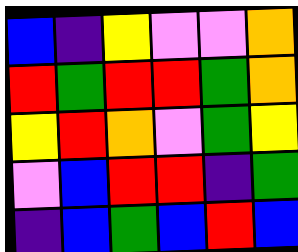[["blue", "indigo", "yellow", "violet", "violet", "orange"], ["red", "green", "red", "red", "green", "orange"], ["yellow", "red", "orange", "violet", "green", "yellow"], ["violet", "blue", "red", "red", "indigo", "green"], ["indigo", "blue", "green", "blue", "red", "blue"]]